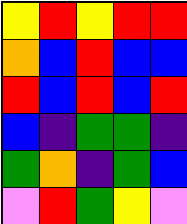[["yellow", "red", "yellow", "red", "red"], ["orange", "blue", "red", "blue", "blue"], ["red", "blue", "red", "blue", "red"], ["blue", "indigo", "green", "green", "indigo"], ["green", "orange", "indigo", "green", "blue"], ["violet", "red", "green", "yellow", "violet"]]